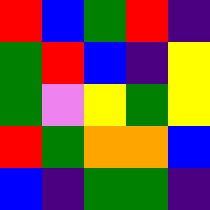[["red", "blue", "green", "red", "indigo"], ["green", "red", "blue", "indigo", "yellow"], ["green", "violet", "yellow", "green", "yellow"], ["red", "green", "orange", "orange", "blue"], ["blue", "indigo", "green", "green", "indigo"]]